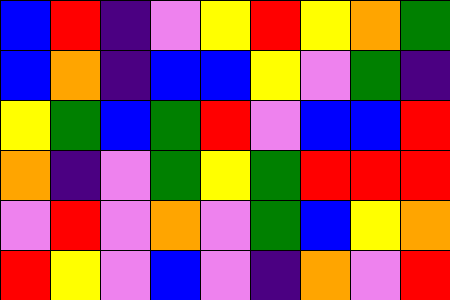[["blue", "red", "indigo", "violet", "yellow", "red", "yellow", "orange", "green"], ["blue", "orange", "indigo", "blue", "blue", "yellow", "violet", "green", "indigo"], ["yellow", "green", "blue", "green", "red", "violet", "blue", "blue", "red"], ["orange", "indigo", "violet", "green", "yellow", "green", "red", "red", "red"], ["violet", "red", "violet", "orange", "violet", "green", "blue", "yellow", "orange"], ["red", "yellow", "violet", "blue", "violet", "indigo", "orange", "violet", "red"]]